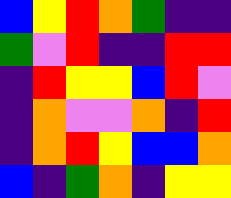[["blue", "yellow", "red", "orange", "green", "indigo", "indigo"], ["green", "violet", "red", "indigo", "indigo", "red", "red"], ["indigo", "red", "yellow", "yellow", "blue", "red", "violet"], ["indigo", "orange", "violet", "violet", "orange", "indigo", "red"], ["indigo", "orange", "red", "yellow", "blue", "blue", "orange"], ["blue", "indigo", "green", "orange", "indigo", "yellow", "yellow"]]